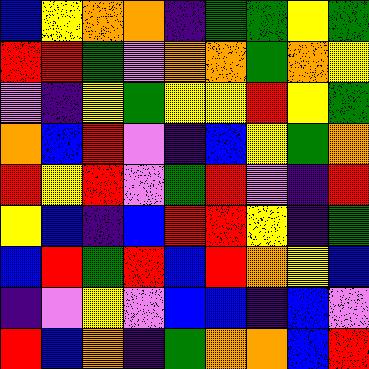[["blue", "yellow", "orange", "orange", "indigo", "green", "green", "yellow", "green"], ["red", "red", "green", "violet", "orange", "orange", "green", "orange", "yellow"], ["violet", "indigo", "yellow", "green", "yellow", "yellow", "red", "yellow", "green"], ["orange", "blue", "red", "violet", "indigo", "blue", "yellow", "green", "orange"], ["red", "yellow", "red", "violet", "green", "red", "violet", "indigo", "red"], ["yellow", "blue", "indigo", "blue", "red", "red", "yellow", "indigo", "green"], ["blue", "red", "green", "red", "blue", "red", "orange", "yellow", "blue"], ["indigo", "violet", "yellow", "violet", "blue", "blue", "indigo", "blue", "violet"], ["red", "blue", "orange", "indigo", "green", "orange", "orange", "blue", "red"]]